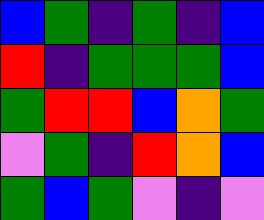[["blue", "green", "indigo", "green", "indigo", "blue"], ["red", "indigo", "green", "green", "green", "blue"], ["green", "red", "red", "blue", "orange", "green"], ["violet", "green", "indigo", "red", "orange", "blue"], ["green", "blue", "green", "violet", "indigo", "violet"]]